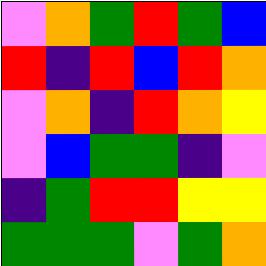[["violet", "orange", "green", "red", "green", "blue"], ["red", "indigo", "red", "blue", "red", "orange"], ["violet", "orange", "indigo", "red", "orange", "yellow"], ["violet", "blue", "green", "green", "indigo", "violet"], ["indigo", "green", "red", "red", "yellow", "yellow"], ["green", "green", "green", "violet", "green", "orange"]]